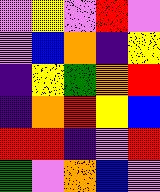[["violet", "yellow", "violet", "red", "violet"], ["violet", "blue", "orange", "indigo", "yellow"], ["indigo", "yellow", "green", "orange", "red"], ["indigo", "orange", "red", "yellow", "blue"], ["red", "red", "indigo", "violet", "red"], ["green", "violet", "orange", "blue", "violet"]]